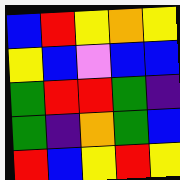[["blue", "red", "yellow", "orange", "yellow"], ["yellow", "blue", "violet", "blue", "blue"], ["green", "red", "red", "green", "indigo"], ["green", "indigo", "orange", "green", "blue"], ["red", "blue", "yellow", "red", "yellow"]]